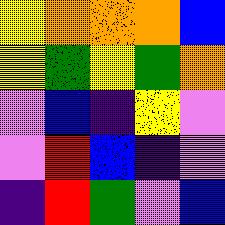[["yellow", "orange", "orange", "orange", "blue"], ["yellow", "green", "yellow", "green", "orange"], ["violet", "blue", "indigo", "yellow", "violet"], ["violet", "red", "blue", "indigo", "violet"], ["indigo", "red", "green", "violet", "blue"]]